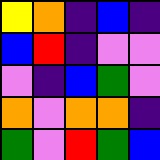[["yellow", "orange", "indigo", "blue", "indigo"], ["blue", "red", "indigo", "violet", "violet"], ["violet", "indigo", "blue", "green", "violet"], ["orange", "violet", "orange", "orange", "indigo"], ["green", "violet", "red", "green", "blue"]]